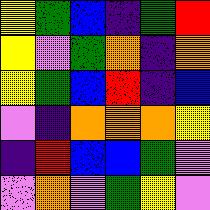[["yellow", "green", "blue", "indigo", "green", "red"], ["yellow", "violet", "green", "orange", "indigo", "orange"], ["yellow", "green", "blue", "red", "indigo", "blue"], ["violet", "indigo", "orange", "orange", "orange", "yellow"], ["indigo", "red", "blue", "blue", "green", "violet"], ["violet", "orange", "violet", "green", "yellow", "violet"]]